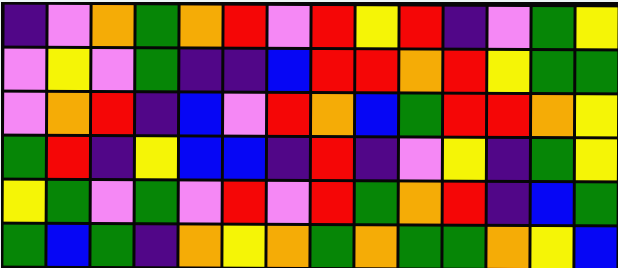[["indigo", "violet", "orange", "green", "orange", "red", "violet", "red", "yellow", "red", "indigo", "violet", "green", "yellow"], ["violet", "yellow", "violet", "green", "indigo", "indigo", "blue", "red", "red", "orange", "red", "yellow", "green", "green"], ["violet", "orange", "red", "indigo", "blue", "violet", "red", "orange", "blue", "green", "red", "red", "orange", "yellow"], ["green", "red", "indigo", "yellow", "blue", "blue", "indigo", "red", "indigo", "violet", "yellow", "indigo", "green", "yellow"], ["yellow", "green", "violet", "green", "violet", "red", "violet", "red", "green", "orange", "red", "indigo", "blue", "green"], ["green", "blue", "green", "indigo", "orange", "yellow", "orange", "green", "orange", "green", "green", "orange", "yellow", "blue"]]